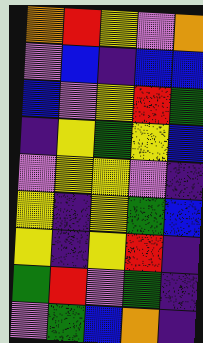[["orange", "red", "yellow", "violet", "orange"], ["violet", "blue", "indigo", "blue", "blue"], ["blue", "violet", "yellow", "red", "green"], ["indigo", "yellow", "green", "yellow", "blue"], ["violet", "yellow", "yellow", "violet", "indigo"], ["yellow", "indigo", "yellow", "green", "blue"], ["yellow", "indigo", "yellow", "red", "indigo"], ["green", "red", "violet", "green", "indigo"], ["violet", "green", "blue", "orange", "indigo"]]